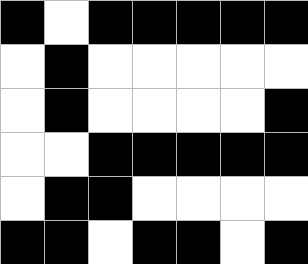[["black", "white", "black", "black", "black", "black", "black"], ["white", "black", "white", "white", "white", "white", "white"], ["white", "black", "white", "white", "white", "white", "black"], ["white", "white", "black", "black", "black", "black", "black"], ["white", "black", "black", "white", "white", "white", "white"], ["black", "black", "white", "black", "black", "white", "black"]]